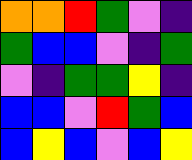[["orange", "orange", "red", "green", "violet", "indigo"], ["green", "blue", "blue", "violet", "indigo", "green"], ["violet", "indigo", "green", "green", "yellow", "indigo"], ["blue", "blue", "violet", "red", "green", "blue"], ["blue", "yellow", "blue", "violet", "blue", "yellow"]]